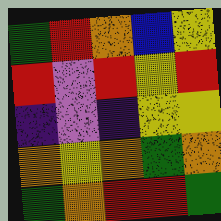[["green", "red", "orange", "blue", "yellow"], ["red", "violet", "red", "yellow", "red"], ["indigo", "violet", "indigo", "yellow", "yellow"], ["orange", "yellow", "orange", "green", "orange"], ["green", "orange", "red", "red", "green"]]